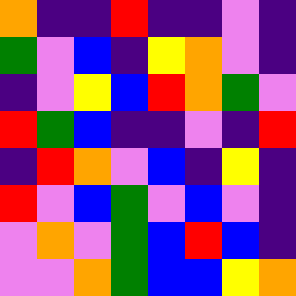[["orange", "indigo", "indigo", "red", "indigo", "indigo", "violet", "indigo"], ["green", "violet", "blue", "indigo", "yellow", "orange", "violet", "indigo"], ["indigo", "violet", "yellow", "blue", "red", "orange", "green", "violet"], ["red", "green", "blue", "indigo", "indigo", "violet", "indigo", "red"], ["indigo", "red", "orange", "violet", "blue", "indigo", "yellow", "indigo"], ["red", "violet", "blue", "green", "violet", "blue", "violet", "indigo"], ["violet", "orange", "violet", "green", "blue", "red", "blue", "indigo"], ["violet", "violet", "orange", "green", "blue", "blue", "yellow", "orange"]]